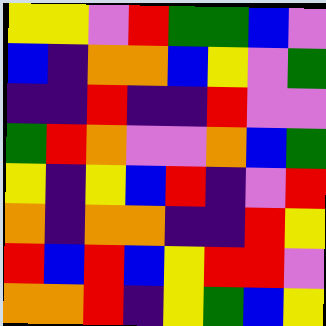[["yellow", "yellow", "violet", "red", "green", "green", "blue", "violet"], ["blue", "indigo", "orange", "orange", "blue", "yellow", "violet", "green"], ["indigo", "indigo", "red", "indigo", "indigo", "red", "violet", "violet"], ["green", "red", "orange", "violet", "violet", "orange", "blue", "green"], ["yellow", "indigo", "yellow", "blue", "red", "indigo", "violet", "red"], ["orange", "indigo", "orange", "orange", "indigo", "indigo", "red", "yellow"], ["red", "blue", "red", "blue", "yellow", "red", "red", "violet"], ["orange", "orange", "red", "indigo", "yellow", "green", "blue", "yellow"]]